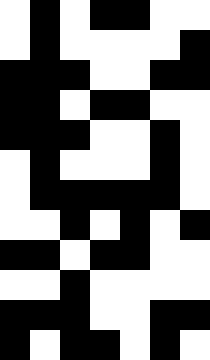[["white", "black", "white", "black", "black", "white", "white"], ["white", "black", "white", "white", "white", "white", "black"], ["black", "black", "black", "white", "white", "black", "black"], ["black", "black", "white", "black", "black", "white", "white"], ["black", "black", "black", "white", "white", "black", "white"], ["white", "black", "white", "white", "white", "black", "white"], ["white", "black", "black", "black", "black", "black", "white"], ["white", "white", "black", "white", "black", "white", "black"], ["black", "black", "white", "black", "black", "white", "white"], ["white", "white", "black", "white", "white", "white", "white"], ["black", "black", "black", "white", "white", "black", "black"], ["black", "white", "black", "black", "white", "black", "white"]]